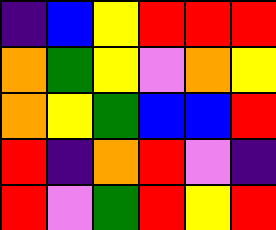[["indigo", "blue", "yellow", "red", "red", "red"], ["orange", "green", "yellow", "violet", "orange", "yellow"], ["orange", "yellow", "green", "blue", "blue", "red"], ["red", "indigo", "orange", "red", "violet", "indigo"], ["red", "violet", "green", "red", "yellow", "red"]]